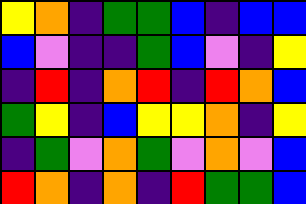[["yellow", "orange", "indigo", "green", "green", "blue", "indigo", "blue", "blue"], ["blue", "violet", "indigo", "indigo", "green", "blue", "violet", "indigo", "yellow"], ["indigo", "red", "indigo", "orange", "red", "indigo", "red", "orange", "blue"], ["green", "yellow", "indigo", "blue", "yellow", "yellow", "orange", "indigo", "yellow"], ["indigo", "green", "violet", "orange", "green", "violet", "orange", "violet", "blue"], ["red", "orange", "indigo", "orange", "indigo", "red", "green", "green", "blue"]]